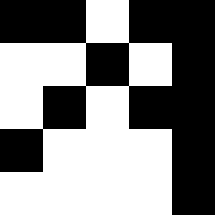[["black", "black", "white", "black", "black"], ["white", "white", "black", "white", "black"], ["white", "black", "white", "black", "black"], ["black", "white", "white", "white", "black"], ["white", "white", "white", "white", "black"]]